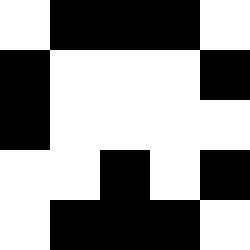[["white", "black", "black", "black", "white"], ["black", "white", "white", "white", "black"], ["black", "white", "white", "white", "white"], ["white", "white", "black", "white", "black"], ["white", "black", "black", "black", "white"]]